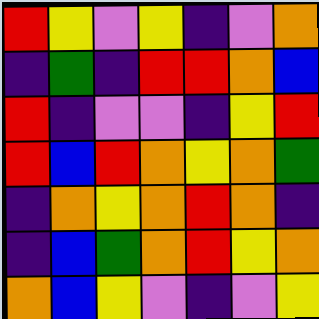[["red", "yellow", "violet", "yellow", "indigo", "violet", "orange"], ["indigo", "green", "indigo", "red", "red", "orange", "blue"], ["red", "indigo", "violet", "violet", "indigo", "yellow", "red"], ["red", "blue", "red", "orange", "yellow", "orange", "green"], ["indigo", "orange", "yellow", "orange", "red", "orange", "indigo"], ["indigo", "blue", "green", "orange", "red", "yellow", "orange"], ["orange", "blue", "yellow", "violet", "indigo", "violet", "yellow"]]